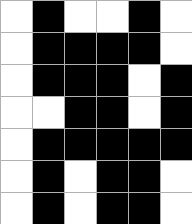[["white", "black", "white", "white", "black", "white"], ["white", "black", "black", "black", "black", "white"], ["white", "black", "black", "black", "white", "black"], ["white", "white", "black", "black", "white", "black"], ["white", "black", "black", "black", "black", "black"], ["white", "black", "white", "black", "black", "white"], ["white", "black", "white", "black", "black", "white"]]